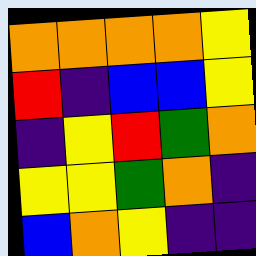[["orange", "orange", "orange", "orange", "yellow"], ["red", "indigo", "blue", "blue", "yellow"], ["indigo", "yellow", "red", "green", "orange"], ["yellow", "yellow", "green", "orange", "indigo"], ["blue", "orange", "yellow", "indigo", "indigo"]]